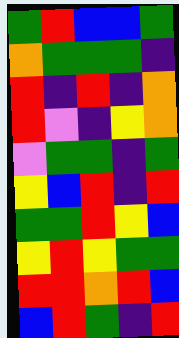[["green", "red", "blue", "blue", "green"], ["orange", "green", "green", "green", "indigo"], ["red", "indigo", "red", "indigo", "orange"], ["red", "violet", "indigo", "yellow", "orange"], ["violet", "green", "green", "indigo", "green"], ["yellow", "blue", "red", "indigo", "red"], ["green", "green", "red", "yellow", "blue"], ["yellow", "red", "yellow", "green", "green"], ["red", "red", "orange", "red", "blue"], ["blue", "red", "green", "indigo", "red"]]